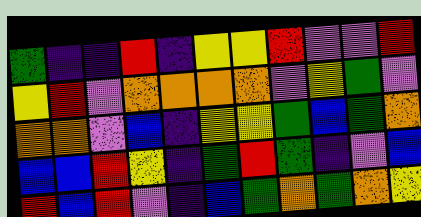[["green", "indigo", "indigo", "red", "indigo", "yellow", "yellow", "red", "violet", "violet", "red"], ["yellow", "red", "violet", "orange", "orange", "orange", "orange", "violet", "yellow", "green", "violet"], ["orange", "orange", "violet", "blue", "indigo", "yellow", "yellow", "green", "blue", "green", "orange"], ["blue", "blue", "red", "yellow", "indigo", "green", "red", "green", "indigo", "violet", "blue"], ["red", "blue", "red", "violet", "indigo", "blue", "green", "orange", "green", "orange", "yellow"]]